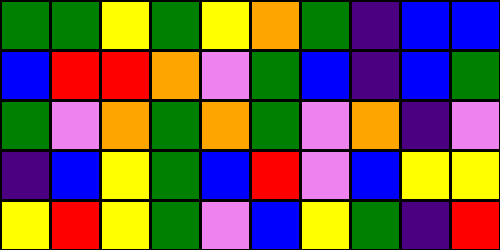[["green", "green", "yellow", "green", "yellow", "orange", "green", "indigo", "blue", "blue"], ["blue", "red", "red", "orange", "violet", "green", "blue", "indigo", "blue", "green"], ["green", "violet", "orange", "green", "orange", "green", "violet", "orange", "indigo", "violet"], ["indigo", "blue", "yellow", "green", "blue", "red", "violet", "blue", "yellow", "yellow"], ["yellow", "red", "yellow", "green", "violet", "blue", "yellow", "green", "indigo", "red"]]